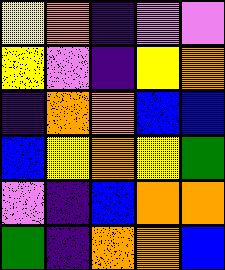[["yellow", "orange", "indigo", "violet", "violet"], ["yellow", "violet", "indigo", "yellow", "orange"], ["indigo", "orange", "orange", "blue", "blue"], ["blue", "yellow", "orange", "yellow", "green"], ["violet", "indigo", "blue", "orange", "orange"], ["green", "indigo", "orange", "orange", "blue"]]